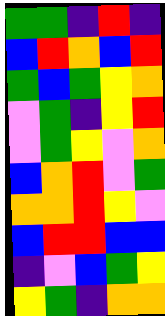[["green", "green", "indigo", "red", "indigo"], ["blue", "red", "orange", "blue", "red"], ["green", "blue", "green", "yellow", "orange"], ["violet", "green", "indigo", "yellow", "red"], ["violet", "green", "yellow", "violet", "orange"], ["blue", "orange", "red", "violet", "green"], ["orange", "orange", "red", "yellow", "violet"], ["blue", "red", "red", "blue", "blue"], ["indigo", "violet", "blue", "green", "yellow"], ["yellow", "green", "indigo", "orange", "orange"]]